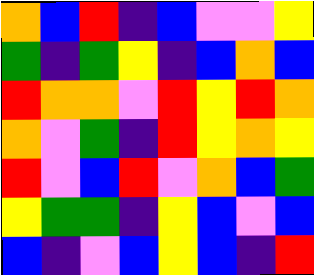[["orange", "blue", "red", "indigo", "blue", "violet", "violet", "yellow"], ["green", "indigo", "green", "yellow", "indigo", "blue", "orange", "blue"], ["red", "orange", "orange", "violet", "red", "yellow", "red", "orange"], ["orange", "violet", "green", "indigo", "red", "yellow", "orange", "yellow"], ["red", "violet", "blue", "red", "violet", "orange", "blue", "green"], ["yellow", "green", "green", "indigo", "yellow", "blue", "violet", "blue"], ["blue", "indigo", "violet", "blue", "yellow", "blue", "indigo", "red"]]